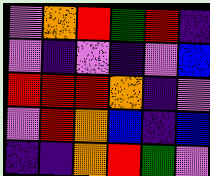[["violet", "orange", "red", "green", "red", "indigo"], ["violet", "indigo", "violet", "indigo", "violet", "blue"], ["red", "red", "red", "orange", "indigo", "violet"], ["violet", "red", "orange", "blue", "indigo", "blue"], ["indigo", "indigo", "orange", "red", "green", "violet"]]